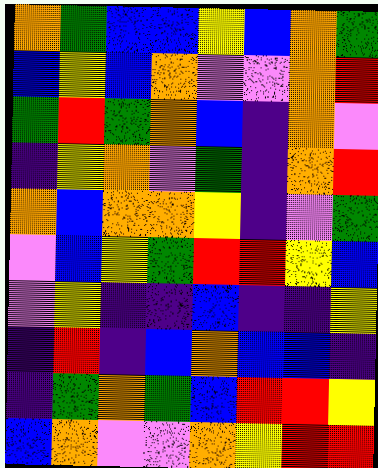[["orange", "green", "blue", "blue", "yellow", "blue", "orange", "green"], ["blue", "yellow", "blue", "orange", "violet", "violet", "orange", "red"], ["green", "red", "green", "orange", "blue", "indigo", "orange", "violet"], ["indigo", "yellow", "orange", "violet", "green", "indigo", "orange", "red"], ["orange", "blue", "orange", "orange", "yellow", "indigo", "violet", "green"], ["violet", "blue", "yellow", "green", "red", "red", "yellow", "blue"], ["violet", "yellow", "indigo", "indigo", "blue", "indigo", "indigo", "yellow"], ["indigo", "red", "indigo", "blue", "orange", "blue", "blue", "indigo"], ["indigo", "green", "orange", "green", "blue", "red", "red", "yellow"], ["blue", "orange", "violet", "violet", "orange", "yellow", "red", "red"]]